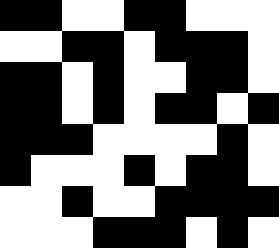[["black", "black", "white", "white", "black", "black", "white", "white", "white"], ["white", "white", "black", "black", "white", "black", "black", "black", "white"], ["black", "black", "white", "black", "white", "white", "black", "black", "white"], ["black", "black", "white", "black", "white", "black", "black", "white", "black"], ["black", "black", "black", "white", "white", "white", "white", "black", "white"], ["black", "white", "white", "white", "black", "white", "black", "black", "white"], ["white", "white", "black", "white", "white", "black", "black", "black", "black"], ["white", "white", "white", "black", "black", "black", "white", "black", "white"]]